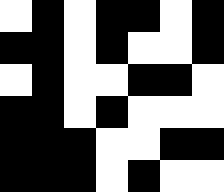[["white", "black", "white", "black", "black", "white", "black"], ["black", "black", "white", "black", "white", "white", "black"], ["white", "black", "white", "white", "black", "black", "white"], ["black", "black", "white", "black", "white", "white", "white"], ["black", "black", "black", "white", "white", "black", "black"], ["black", "black", "black", "white", "black", "white", "white"]]